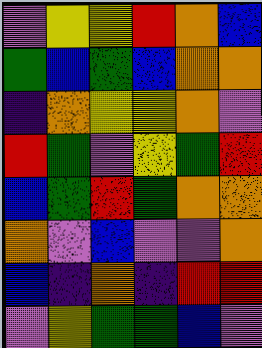[["violet", "yellow", "yellow", "red", "orange", "blue"], ["green", "blue", "green", "blue", "orange", "orange"], ["indigo", "orange", "yellow", "yellow", "orange", "violet"], ["red", "green", "violet", "yellow", "green", "red"], ["blue", "green", "red", "green", "orange", "orange"], ["orange", "violet", "blue", "violet", "violet", "orange"], ["blue", "indigo", "orange", "indigo", "red", "red"], ["violet", "yellow", "green", "green", "blue", "violet"]]